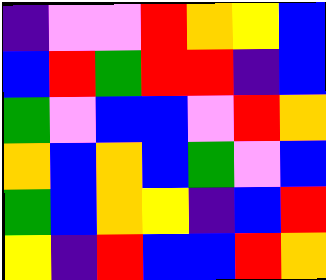[["indigo", "violet", "violet", "red", "orange", "yellow", "blue"], ["blue", "red", "green", "red", "red", "indigo", "blue"], ["green", "violet", "blue", "blue", "violet", "red", "orange"], ["orange", "blue", "orange", "blue", "green", "violet", "blue"], ["green", "blue", "orange", "yellow", "indigo", "blue", "red"], ["yellow", "indigo", "red", "blue", "blue", "red", "orange"]]